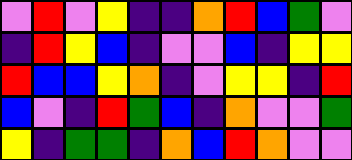[["violet", "red", "violet", "yellow", "indigo", "indigo", "orange", "red", "blue", "green", "violet"], ["indigo", "red", "yellow", "blue", "indigo", "violet", "violet", "blue", "indigo", "yellow", "yellow"], ["red", "blue", "blue", "yellow", "orange", "indigo", "violet", "yellow", "yellow", "indigo", "red"], ["blue", "violet", "indigo", "red", "green", "blue", "indigo", "orange", "violet", "violet", "green"], ["yellow", "indigo", "green", "green", "indigo", "orange", "blue", "red", "orange", "violet", "violet"]]